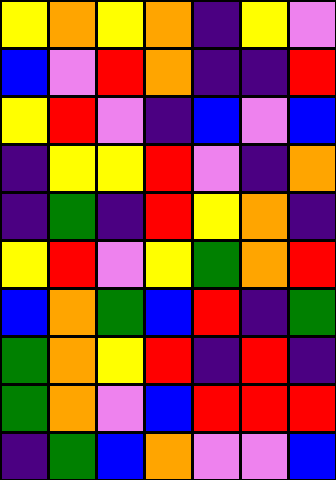[["yellow", "orange", "yellow", "orange", "indigo", "yellow", "violet"], ["blue", "violet", "red", "orange", "indigo", "indigo", "red"], ["yellow", "red", "violet", "indigo", "blue", "violet", "blue"], ["indigo", "yellow", "yellow", "red", "violet", "indigo", "orange"], ["indigo", "green", "indigo", "red", "yellow", "orange", "indigo"], ["yellow", "red", "violet", "yellow", "green", "orange", "red"], ["blue", "orange", "green", "blue", "red", "indigo", "green"], ["green", "orange", "yellow", "red", "indigo", "red", "indigo"], ["green", "orange", "violet", "blue", "red", "red", "red"], ["indigo", "green", "blue", "orange", "violet", "violet", "blue"]]